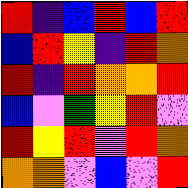[["red", "indigo", "blue", "red", "blue", "red"], ["blue", "red", "yellow", "indigo", "red", "orange"], ["red", "indigo", "red", "orange", "orange", "red"], ["blue", "violet", "green", "yellow", "red", "violet"], ["red", "yellow", "red", "violet", "red", "orange"], ["orange", "orange", "violet", "blue", "violet", "red"]]